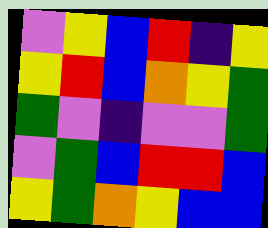[["violet", "yellow", "blue", "red", "indigo", "yellow"], ["yellow", "red", "blue", "orange", "yellow", "green"], ["green", "violet", "indigo", "violet", "violet", "green"], ["violet", "green", "blue", "red", "red", "blue"], ["yellow", "green", "orange", "yellow", "blue", "blue"]]